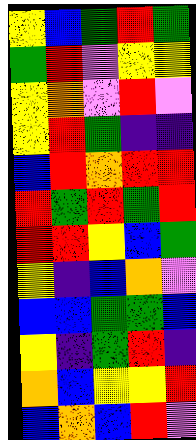[["yellow", "blue", "green", "red", "green"], ["green", "red", "violet", "yellow", "yellow"], ["yellow", "orange", "violet", "red", "violet"], ["yellow", "red", "green", "indigo", "indigo"], ["blue", "red", "orange", "red", "red"], ["red", "green", "red", "green", "red"], ["red", "red", "yellow", "blue", "green"], ["yellow", "indigo", "blue", "orange", "violet"], ["blue", "blue", "green", "green", "blue"], ["yellow", "indigo", "green", "red", "indigo"], ["orange", "blue", "yellow", "yellow", "red"], ["blue", "orange", "blue", "red", "violet"]]